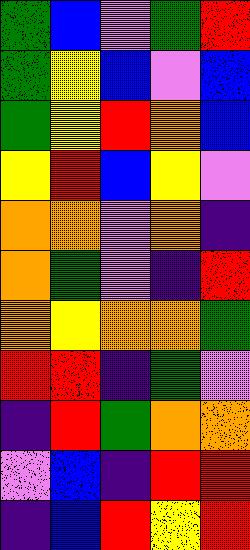[["green", "blue", "violet", "green", "red"], ["green", "yellow", "blue", "violet", "blue"], ["green", "yellow", "red", "orange", "blue"], ["yellow", "red", "blue", "yellow", "violet"], ["orange", "orange", "violet", "orange", "indigo"], ["orange", "green", "violet", "indigo", "red"], ["orange", "yellow", "orange", "orange", "green"], ["red", "red", "indigo", "green", "violet"], ["indigo", "red", "green", "orange", "orange"], ["violet", "blue", "indigo", "red", "red"], ["indigo", "blue", "red", "yellow", "red"]]